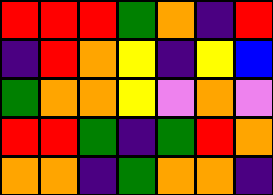[["red", "red", "red", "green", "orange", "indigo", "red"], ["indigo", "red", "orange", "yellow", "indigo", "yellow", "blue"], ["green", "orange", "orange", "yellow", "violet", "orange", "violet"], ["red", "red", "green", "indigo", "green", "red", "orange"], ["orange", "orange", "indigo", "green", "orange", "orange", "indigo"]]